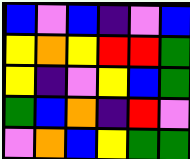[["blue", "violet", "blue", "indigo", "violet", "blue"], ["yellow", "orange", "yellow", "red", "red", "green"], ["yellow", "indigo", "violet", "yellow", "blue", "green"], ["green", "blue", "orange", "indigo", "red", "violet"], ["violet", "orange", "blue", "yellow", "green", "green"]]